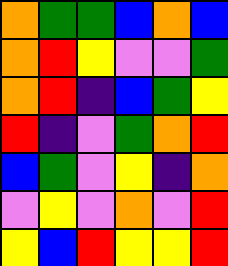[["orange", "green", "green", "blue", "orange", "blue"], ["orange", "red", "yellow", "violet", "violet", "green"], ["orange", "red", "indigo", "blue", "green", "yellow"], ["red", "indigo", "violet", "green", "orange", "red"], ["blue", "green", "violet", "yellow", "indigo", "orange"], ["violet", "yellow", "violet", "orange", "violet", "red"], ["yellow", "blue", "red", "yellow", "yellow", "red"]]